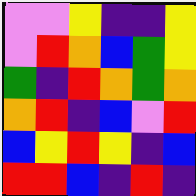[["violet", "violet", "yellow", "indigo", "indigo", "yellow"], ["violet", "red", "orange", "blue", "green", "yellow"], ["green", "indigo", "red", "orange", "green", "orange"], ["orange", "red", "indigo", "blue", "violet", "red"], ["blue", "yellow", "red", "yellow", "indigo", "blue"], ["red", "red", "blue", "indigo", "red", "indigo"]]